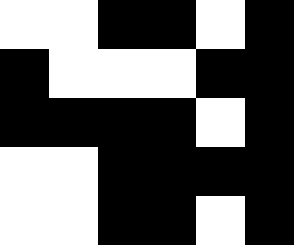[["white", "white", "black", "black", "white", "black"], ["black", "white", "white", "white", "black", "black"], ["black", "black", "black", "black", "white", "black"], ["white", "white", "black", "black", "black", "black"], ["white", "white", "black", "black", "white", "black"]]